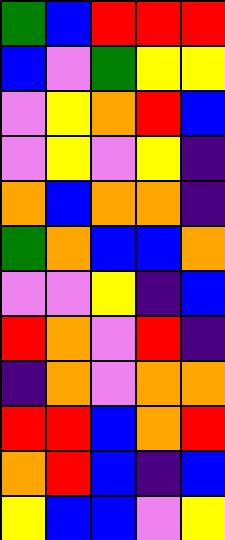[["green", "blue", "red", "red", "red"], ["blue", "violet", "green", "yellow", "yellow"], ["violet", "yellow", "orange", "red", "blue"], ["violet", "yellow", "violet", "yellow", "indigo"], ["orange", "blue", "orange", "orange", "indigo"], ["green", "orange", "blue", "blue", "orange"], ["violet", "violet", "yellow", "indigo", "blue"], ["red", "orange", "violet", "red", "indigo"], ["indigo", "orange", "violet", "orange", "orange"], ["red", "red", "blue", "orange", "red"], ["orange", "red", "blue", "indigo", "blue"], ["yellow", "blue", "blue", "violet", "yellow"]]